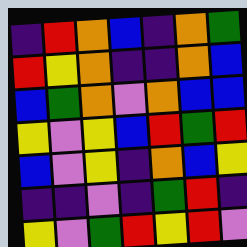[["indigo", "red", "orange", "blue", "indigo", "orange", "green"], ["red", "yellow", "orange", "indigo", "indigo", "orange", "blue"], ["blue", "green", "orange", "violet", "orange", "blue", "blue"], ["yellow", "violet", "yellow", "blue", "red", "green", "red"], ["blue", "violet", "yellow", "indigo", "orange", "blue", "yellow"], ["indigo", "indigo", "violet", "indigo", "green", "red", "indigo"], ["yellow", "violet", "green", "red", "yellow", "red", "violet"]]